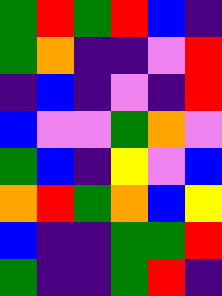[["green", "red", "green", "red", "blue", "indigo"], ["green", "orange", "indigo", "indigo", "violet", "red"], ["indigo", "blue", "indigo", "violet", "indigo", "red"], ["blue", "violet", "violet", "green", "orange", "violet"], ["green", "blue", "indigo", "yellow", "violet", "blue"], ["orange", "red", "green", "orange", "blue", "yellow"], ["blue", "indigo", "indigo", "green", "green", "red"], ["green", "indigo", "indigo", "green", "red", "indigo"]]